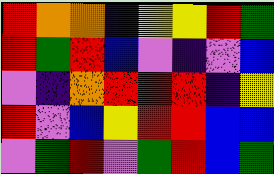[["red", "orange", "orange", "indigo", "yellow", "yellow", "red", "green"], ["red", "green", "red", "blue", "violet", "indigo", "violet", "blue"], ["violet", "indigo", "orange", "red", "red", "red", "indigo", "yellow"], ["red", "violet", "blue", "yellow", "red", "red", "blue", "blue"], ["violet", "green", "red", "violet", "green", "red", "blue", "green"]]